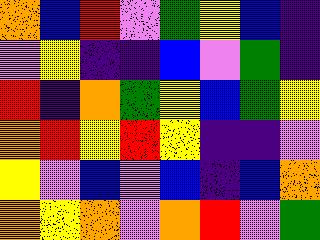[["orange", "blue", "red", "violet", "green", "yellow", "blue", "indigo"], ["violet", "yellow", "indigo", "indigo", "blue", "violet", "green", "indigo"], ["red", "indigo", "orange", "green", "yellow", "blue", "green", "yellow"], ["orange", "red", "yellow", "red", "yellow", "indigo", "indigo", "violet"], ["yellow", "violet", "blue", "violet", "blue", "indigo", "blue", "orange"], ["orange", "yellow", "orange", "violet", "orange", "red", "violet", "green"]]